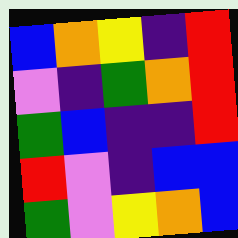[["blue", "orange", "yellow", "indigo", "red"], ["violet", "indigo", "green", "orange", "red"], ["green", "blue", "indigo", "indigo", "red"], ["red", "violet", "indigo", "blue", "blue"], ["green", "violet", "yellow", "orange", "blue"]]